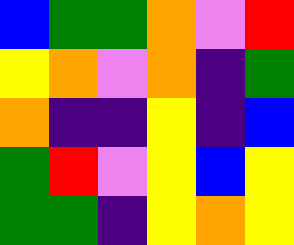[["blue", "green", "green", "orange", "violet", "red"], ["yellow", "orange", "violet", "orange", "indigo", "green"], ["orange", "indigo", "indigo", "yellow", "indigo", "blue"], ["green", "red", "violet", "yellow", "blue", "yellow"], ["green", "green", "indigo", "yellow", "orange", "yellow"]]